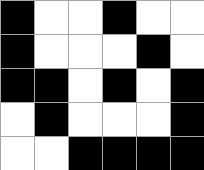[["black", "white", "white", "black", "white", "white"], ["black", "white", "white", "white", "black", "white"], ["black", "black", "white", "black", "white", "black"], ["white", "black", "white", "white", "white", "black"], ["white", "white", "black", "black", "black", "black"]]